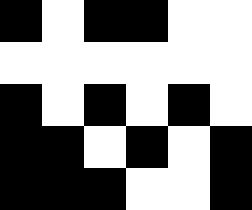[["black", "white", "black", "black", "white", "white"], ["white", "white", "white", "white", "white", "white"], ["black", "white", "black", "white", "black", "white"], ["black", "black", "white", "black", "white", "black"], ["black", "black", "black", "white", "white", "black"]]